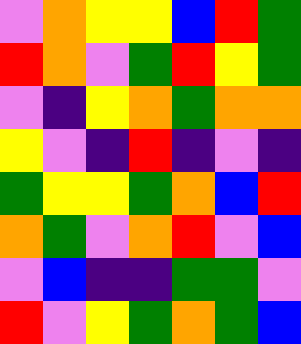[["violet", "orange", "yellow", "yellow", "blue", "red", "green"], ["red", "orange", "violet", "green", "red", "yellow", "green"], ["violet", "indigo", "yellow", "orange", "green", "orange", "orange"], ["yellow", "violet", "indigo", "red", "indigo", "violet", "indigo"], ["green", "yellow", "yellow", "green", "orange", "blue", "red"], ["orange", "green", "violet", "orange", "red", "violet", "blue"], ["violet", "blue", "indigo", "indigo", "green", "green", "violet"], ["red", "violet", "yellow", "green", "orange", "green", "blue"]]